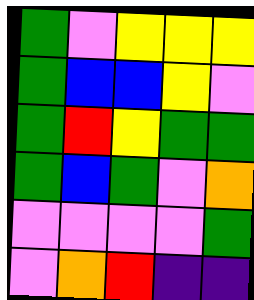[["green", "violet", "yellow", "yellow", "yellow"], ["green", "blue", "blue", "yellow", "violet"], ["green", "red", "yellow", "green", "green"], ["green", "blue", "green", "violet", "orange"], ["violet", "violet", "violet", "violet", "green"], ["violet", "orange", "red", "indigo", "indigo"]]